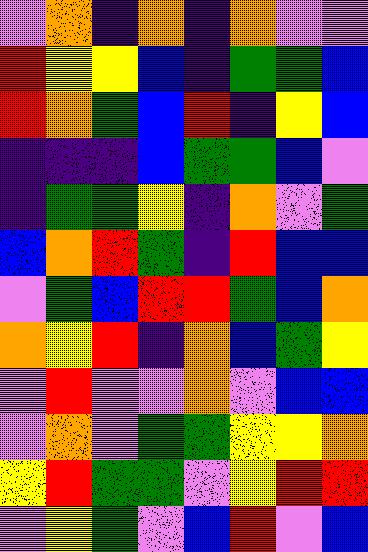[["violet", "orange", "indigo", "orange", "indigo", "orange", "violet", "violet"], ["red", "yellow", "yellow", "blue", "indigo", "green", "green", "blue"], ["red", "orange", "green", "blue", "red", "indigo", "yellow", "blue"], ["indigo", "indigo", "indigo", "blue", "green", "green", "blue", "violet"], ["indigo", "green", "green", "yellow", "indigo", "orange", "violet", "green"], ["blue", "orange", "red", "green", "indigo", "red", "blue", "blue"], ["violet", "green", "blue", "red", "red", "green", "blue", "orange"], ["orange", "yellow", "red", "indigo", "orange", "blue", "green", "yellow"], ["violet", "red", "violet", "violet", "orange", "violet", "blue", "blue"], ["violet", "orange", "violet", "green", "green", "yellow", "yellow", "orange"], ["yellow", "red", "green", "green", "violet", "yellow", "red", "red"], ["violet", "yellow", "green", "violet", "blue", "red", "violet", "blue"]]